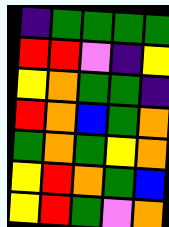[["indigo", "green", "green", "green", "green"], ["red", "red", "violet", "indigo", "yellow"], ["yellow", "orange", "green", "green", "indigo"], ["red", "orange", "blue", "green", "orange"], ["green", "orange", "green", "yellow", "orange"], ["yellow", "red", "orange", "green", "blue"], ["yellow", "red", "green", "violet", "orange"]]